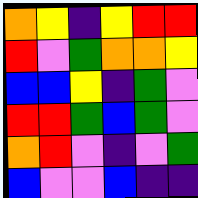[["orange", "yellow", "indigo", "yellow", "red", "red"], ["red", "violet", "green", "orange", "orange", "yellow"], ["blue", "blue", "yellow", "indigo", "green", "violet"], ["red", "red", "green", "blue", "green", "violet"], ["orange", "red", "violet", "indigo", "violet", "green"], ["blue", "violet", "violet", "blue", "indigo", "indigo"]]